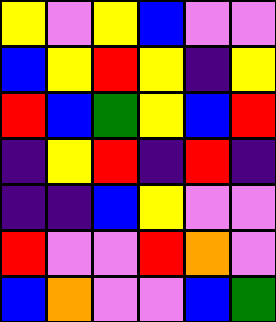[["yellow", "violet", "yellow", "blue", "violet", "violet"], ["blue", "yellow", "red", "yellow", "indigo", "yellow"], ["red", "blue", "green", "yellow", "blue", "red"], ["indigo", "yellow", "red", "indigo", "red", "indigo"], ["indigo", "indigo", "blue", "yellow", "violet", "violet"], ["red", "violet", "violet", "red", "orange", "violet"], ["blue", "orange", "violet", "violet", "blue", "green"]]